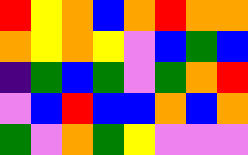[["red", "yellow", "orange", "blue", "orange", "red", "orange", "orange"], ["orange", "yellow", "orange", "yellow", "violet", "blue", "green", "blue"], ["indigo", "green", "blue", "green", "violet", "green", "orange", "red"], ["violet", "blue", "red", "blue", "blue", "orange", "blue", "orange"], ["green", "violet", "orange", "green", "yellow", "violet", "violet", "violet"]]